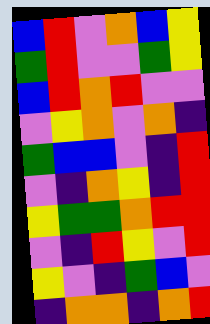[["blue", "red", "violet", "orange", "blue", "yellow"], ["green", "red", "violet", "violet", "green", "yellow"], ["blue", "red", "orange", "red", "violet", "violet"], ["violet", "yellow", "orange", "violet", "orange", "indigo"], ["green", "blue", "blue", "violet", "indigo", "red"], ["violet", "indigo", "orange", "yellow", "indigo", "red"], ["yellow", "green", "green", "orange", "red", "red"], ["violet", "indigo", "red", "yellow", "violet", "red"], ["yellow", "violet", "indigo", "green", "blue", "violet"], ["indigo", "orange", "orange", "indigo", "orange", "red"]]